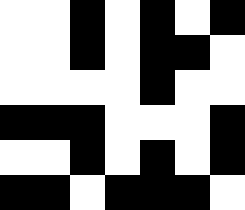[["white", "white", "black", "white", "black", "white", "black"], ["white", "white", "black", "white", "black", "black", "white"], ["white", "white", "white", "white", "black", "white", "white"], ["black", "black", "black", "white", "white", "white", "black"], ["white", "white", "black", "white", "black", "white", "black"], ["black", "black", "white", "black", "black", "black", "white"]]